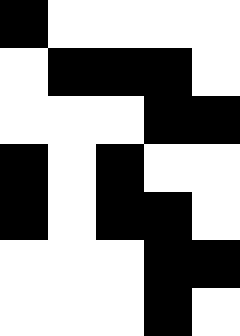[["black", "white", "white", "white", "white"], ["white", "black", "black", "black", "white"], ["white", "white", "white", "black", "black"], ["black", "white", "black", "white", "white"], ["black", "white", "black", "black", "white"], ["white", "white", "white", "black", "black"], ["white", "white", "white", "black", "white"]]